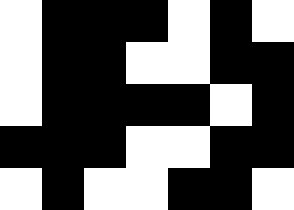[["white", "black", "black", "black", "white", "black", "white"], ["white", "black", "black", "white", "white", "black", "black"], ["white", "black", "black", "black", "black", "white", "black"], ["black", "black", "black", "white", "white", "black", "black"], ["white", "black", "white", "white", "black", "black", "white"]]